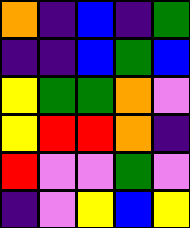[["orange", "indigo", "blue", "indigo", "green"], ["indigo", "indigo", "blue", "green", "blue"], ["yellow", "green", "green", "orange", "violet"], ["yellow", "red", "red", "orange", "indigo"], ["red", "violet", "violet", "green", "violet"], ["indigo", "violet", "yellow", "blue", "yellow"]]